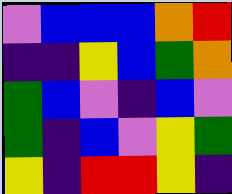[["violet", "blue", "blue", "blue", "orange", "red"], ["indigo", "indigo", "yellow", "blue", "green", "orange"], ["green", "blue", "violet", "indigo", "blue", "violet"], ["green", "indigo", "blue", "violet", "yellow", "green"], ["yellow", "indigo", "red", "red", "yellow", "indigo"]]